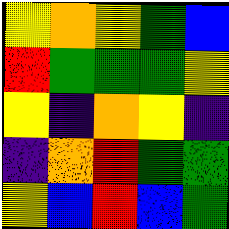[["yellow", "orange", "yellow", "green", "blue"], ["red", "green", "green", "green", "yellow"], ["yellow", "indigo", "orange", "yellow", "indigo"], ["indigo", "orange", "red", "green", "green"], ["yellow", "blue", "red", "blue", "green"]]